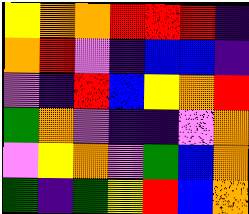[["yellow", "orange", "orange", "red", "red", "red", "indigo"], ["orange", "red", "violet", "indigo", "blue", "blue", "indigo"], ["violet", "indigo", "red", "blue", "yellow", "orange", "red"], ["green", "orange", "violet", "indigo", "indigo", "violet", "orange"], ["violet", "yellow", "orange", "violet", "green", "blue", "orange"], ["green", "indigo", "green", "yellow", "red", "blue", "orange"]]